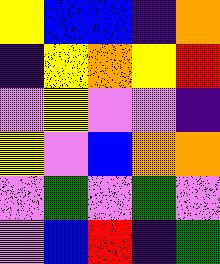[["yellow", "blue", "blue", "indigo", "orange"], ["indigo", "yellow", "orange", "yellow", "red"], ["violet", "yellow", "violet", "violet", "indigo"], ["yellow", "violet", "blue", "orange", "orange"], ["violet", "green", "violet", "green", "violet"], ["violet", "blue", "red", "indigo", "green"]]